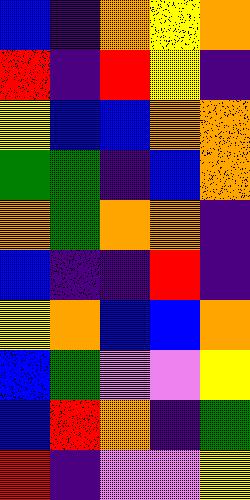[["blue", "indigo", "orange", "yellow", "orange"], ["red", "indigo", "red", "yellow", "indigo"], ["yellow", "blue", "blue", "orange", "orange"], ["green", "green", "indigo", "blue", "orange"], ["orange", "green", "orange", "orange", "indigo"], ["blue", "indigo", "indigo", "red", "indigo"], ["yellow", "orange", "blue", "blue", "orange"], ["blue", "green", "violet", "violet", "yellow"], ["blue", "red", "orange", "indigo", "green"], ["red", "indigo", "violet", "violet", "yellow"]]